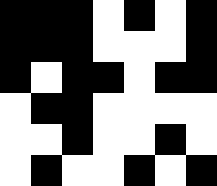[["black", "black", "black", "white", "black", "white", "black"], ["black", "black", "black", "white", "white", "white", "black"], ["black", "white", "black", "black", "white", "black", "black"], ["white", "black", "black", "white", "white", "white", "white"], ["white", "white", "black", "white", "white", "black", "white"], ["white", "black", "white", "white", "black", "white", "black"]]